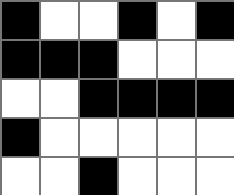[["black", "white", "white", "black", "white", "black"], ["black", "black", "black", "white", "white", "white"], ["white", "white", "black", "black", "black", "black"], ["black", "white", "white", "white", "white", "white"], ["white", "white", "black", "white", "white", "white"]]